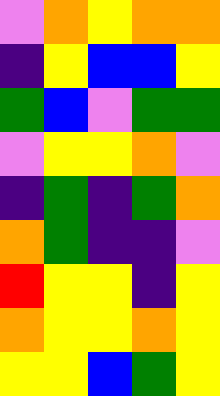[["violet", "orange", "yellow", "orange", "orange"], ["indigo", "yellow", "blue", "blue", "yellow"], ["green", "blue", "violet", "green", "green"], ["violet", "yellow", "yellow", "orange", "violet"], ["indigo", "green", "indigo", "green", "orange"], ["orange", "green", "indigo", "indigo", "violet"], ["red", "yellow", "yellow", "indigo", "yellow"], ["orange", "yellow", "yellow", "orange", "yellow"], ["yellow", "yellow", "blue", "green", "yellow"]]